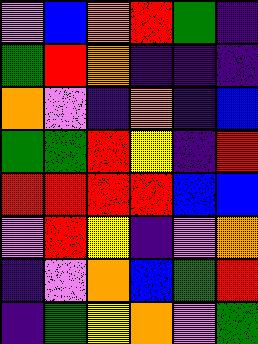[["violet", "blue", "orange", "red", "green", "indigo"], ["green", "red", "orange", "indigo", "indigo", "indigo"], ["orange", "violet", "indigo", "orange", "indigo", "blue"], ["green", "green", "red", "yellow", "indigo", "red"], ["red", "red", "red", "red", "blue", "blue"], ["violet", "red", "yellow", "indigo", "violet", "orange"], ["indigo", "violet", "orange", "blue", "green", "red"], ["indigo", "green", "yellow", "orange", "violet", "green"]]